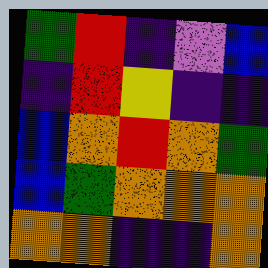[["green", "red", "indigo", "violet", "blue"], ["indigo", "red", "yellow", "indigo", "indigo"], ["blue", "orange", "red", "orange", "green"], ["blue", "green", "orange", "orange", "orange"], ["orange", "orange", "indigo", "indigo", "orange"]]